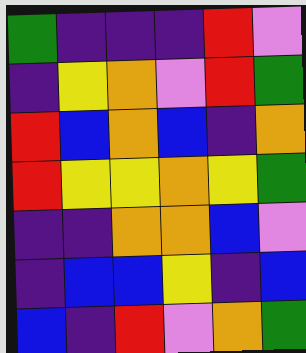[["green", "indigo", "indigo", "indigo", "red", "violet"], ["indigo", "yellow", "orange", "violet", "red", "green"], ["red", "blue", "orange", "blue", "indigo", "orange"], ["red", "yellow", "yellow", "orange", "yellow", "green"], ["indigo", "indigo", "orange", "orange", "blue", "violet"], ["indigo", "blue", "blue", "yellow", "indigo", "blue"], ["blue", "indigo", "red", "violet", "orange", "green"]]